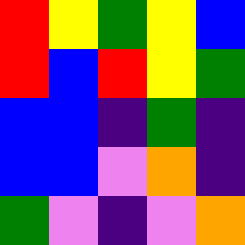[["red", "yellow", "green", "yellow", "blue"], ["red", "blue", "red", "yellow", "green"], ["blue", "blue", "indigo", "green", "indigo"], ["blue", "blue", "violet", "orange", "indigo"], ["green", "violet", "indigo", "violet", "orange"]]